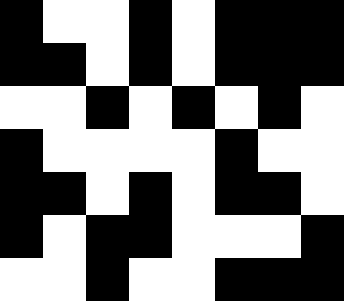[["black", "white", "white", "black", "white", "black", "black", "black"], ["black", "black", "white", "black", "white", "black", "black", "black"], ["white", "white", "black", "white", "black", "white", "black", "white"], ["black", "white", "white", "white", "white", "black", "white", "white"], ["black", "black", "white", "black", "white", "black", "black", "white"], ["black", "white", "black", "black", "white", "white", "white", "black"], ["white", "white", "black", "white", "white", "black", "black", "black"]]